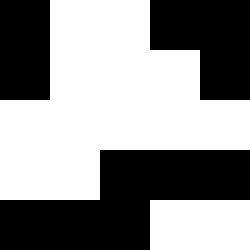[["black", "white", "white", "black", "black"], ["black", "white", "white", "white", "black"], ["white", "white", "white", "white", "white"], ["white", "white", "black", "black", "black"], ["black", "black", "black", "white", "white"]]